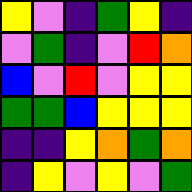[["yellow", "violet", "indigo", "green", "yellow", "indigo"], ["violet", "green", "indigo", "violet", "red", "orange"], ["blue", "violet", "red", "violet", "yellow", "yellow"], ["green", "green", "blue", "yellow", "yellow", "yellow"], ["indigo", "indigo", "yellow", "orange", "green", "orange"], ["indigo", "yellow", "violet", "yellow", "violet", "green"]]